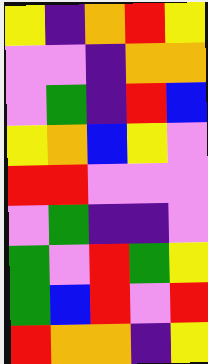[["yellow", "indigo", "orange", "red", "yellow"], ["violet", "violet", "indigo", "orange", "orange"], ["violet", "green", "indigo", "red", "blue"], ["yellow", "orange", "blue", "yellow", "violet"], ["red", "red", "violet", "violet", "violet"], ["violet", "green", "indigo", "indigo", "violet"], ["green", "violet", "red", "green", "yellow"], ["green", "blue", "red", "violet", "red"], ["red", "orange", "orange", "indigo", "yellow"]]